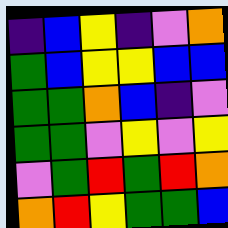[["indigo", "blue", "yellow", "indigo", "violet", "orange"], ["green", "blue", "yellow", "yellow", "blue", "blue"], ["green", "green", "orange", "blue", "indigo", "violet"], ["green", "green", "violet", "yellow", "violet", "yellow"], ["violet", "green", "red", "green", "red", "orange"], ["orange", "red", "yellow", "green", "green", "blue"]]